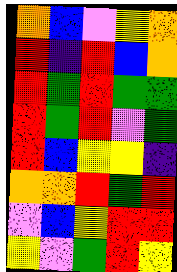[["orange", "blue", "violet", "yellow", "orange"], ["red", "indigo", "red", "blue", "orange"], ["red", "green", "red", "green", "green"], ["red", "green", "red", "violet", "green"], ["red", "blue", "yellow", "yellow", "indigo"], ["orange", "orange", "red", "green", "red"], ["violet", "blue", "yellow", "red", "red"], ["yellow", "violet", "green", "red", "yellow"]]